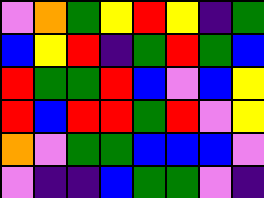[["violet", "orange", "green", "yellow", "red", "yellow", "indigo", "green"], ["blue", "yellow", "red", "indigo", "green", "red", "green", "blue"], ["red", "green", "green", "red", "blue", "violet", "blue", "yellow"], ["red", "blue", "red", "red", "green", "red", "violet", "yellow"], ["orange", "violet", "green", "green", "blue", "blue", "blue", "violet"], ["violet", "indigo", "indigo", "blue", "green", "green", "violet", "indigo"]]